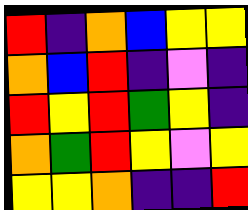[["red", "indigo", "orange", "blue", "yellow", "yellow"], ["orange", "blue", "red", "indigo", "violet", "indigo"], ["red", "yellow", "red", "green", "yellow", "indigo"], ["orange", "green", "red", "yellow", "violet", "yellow"], ["yellow", "yellow", "orange", "indigo", "indigo", "red"]]